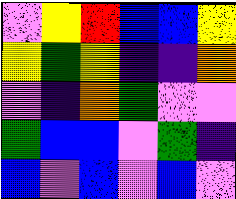[["violet", "yellow", "red", "blue", "blue", "yellow"], ["yellow", "green", "yellow", "indigo", "indigo", "orange"], ["violet", "indigo", "orange", "green", "violet", "violet"], ["green", "blue", "blue", "violet", "green", "indigo"], ["blue", "violet", "blue", "violet", "blue", "violet"]]